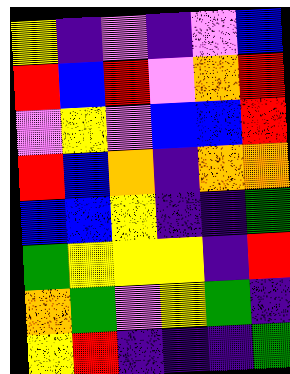[["yellow", "indigo", "violet", "indigo", "violet", "blue"], ["red", "blue", "red", "violet", "orange", "red"], ["violet", "yellow", "violet", "blue", "blue", "red"], ["red", "blue", "orange", "indigo", "orange", "orange"], ["blue", "blue", "yellow", "indigo", "indigo", "green"], ["green", "yellow", "yellow", "yellow", "indigo", "red"], ["orange", "green", "violet", "yellow", "green", "indigo"], ["yellow", "red", "indigo", "indigo", "indigo", "green"]]